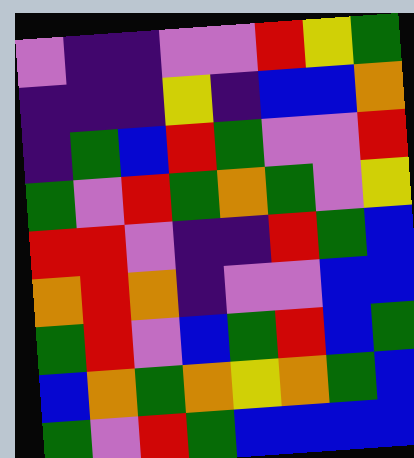[["violet", "indigo", "indigo", "violet", "violet", "red", "yellow", "green"], ["indigo", "indigo", "indigo", "yellow", "indigo", "blue", "blue", "orange"], ["indigo", "green", "blue", "red", "green", "violet", "violet", "red"], ["green", "violet", "red", "green", "orange", "green", "violet", "yellow"], ["red", "red", "violet", "indigo", "indigo", "red", "green", "blue"], ["orange", "red", "orange", "indigo", "violet", "violet", "blue", "blue"], ["green", "red", "violet", "blue", "green", "red", "blue", "green"], ["blue", "orange", "green", "orange", "yellow", "orange", "green", "blue"], ["green", "violet", "red", "green", "blue", "blue", "blue", "blue"]]